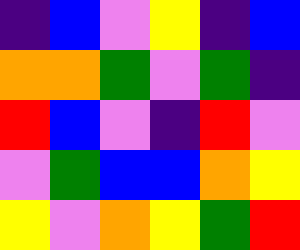[["indigo", "blue", "violet", "yellow", "indigo", "blue"], ["orange", "orange", "green", "violet", "green", "indigo"], ["red", "blue", "violet", "indigo", "red", "violet"], ["violet", "green", "blue", "blue", "orange", "yellow"], ["yellow", "violet", "orange", "yellow", "green", "red"]]